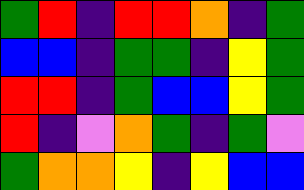[["green", "red", "indigo", "red", "red", "orange", "indigo", "green"], ["blue", "blue", "indigo", "green", "green", "indigo", "yellow", "green"], ["red", "red", "indigo", "green", "blue", "blue", "yellow", "green"], ["red", "indigo", "violet", "orange", "green", "indigo", "green", "violet"], ["green", "orange", "orange", "yellow", "indigo", "yellow", "blue", "blue"]]